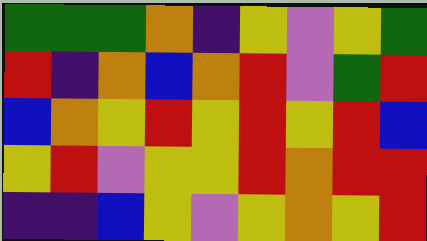[["green", "green", "green", "orange", "indigo", "yellow", "violet", "yellow", "green"], ["red", "indigo", "orange", "blue", "orange", "red", "violet", "green", "red"], ["blue", "orange", "yellow", "red", "yellow", "red", "yellow", "red", "blue"], ["yellow", "red", "violet", "yellow", "yellow", "red", "orange", "red", "red"], ["indigo", "indigo", "blue", "yellow", "violet", "yellow", "orange", "yellow", "red"]]